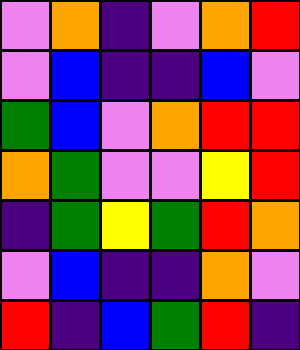[["violet", "orange", "indigo", "violet", "orange", "red"], ["violet", "blue", "indigo", "indigo", "blue", "violet"], ["green", "blue", "violet", "orange", "red", "red"], ["orange", "green", "violet", "violet", "yellow", "red"], ["indigo", "green", "yellow", "green", "red", "orange"], ["violet", "blue", "indigo", "indigo", "orange", "violet"], ["red", "indigo", "blue", "green", "red", "indigo"]]